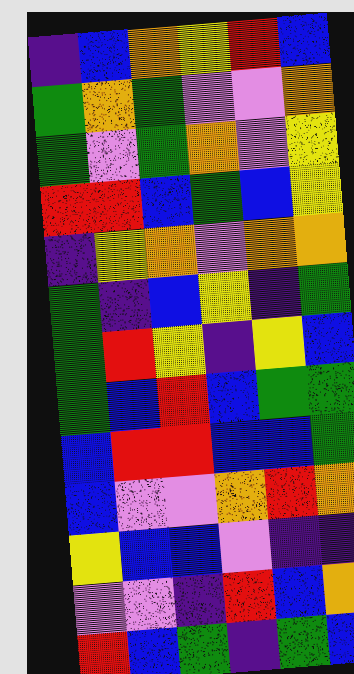[["indigo", "blue", "orange", "yellow", "red", "blue"], ["green", "orange", "green", "violet", "violet", "orange"], ["green", "violet", "green", "orange", "violet", "yellow"], ["red", "red", "blue", "green", "blue", "yellow"], ["indigo", "yellow", "orange", "violet", "orange", "orange"], ["green", "indigo", "blue", "yellow", "indigo", "green"], ["green", "red", "yellow", "indigo", "yellow", "blue"], ["green", "blue", "red", "blue", "green", "green"], ["blue", "red", "red", "blue", "blue", "green"], ["blue", "violet", "violet", "orange", "red", "orange"], ["yellow", "blue", "blue", "violet", "indigo", "indigo"], ["violet", "violet", "indigo", "red", "blue", "orange"], ["red", "blue", "green", "indigo", "green", "blue"]]